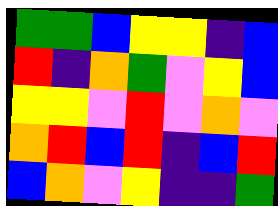[["green", "green", "blue", "yellow", "yellow", "indigo", "blue"], ["red", "indigo", "orange", "green", "violet", "yellow", "blue"], ["yellow", "yellow", "violet", "red", "violet", "orange", "violet"], ["orange", "red", "blue", "red", "indigo", "blue", "red"], ["blue", "orange", "violet", "yellow", "indigo", "indigo", "green"]]